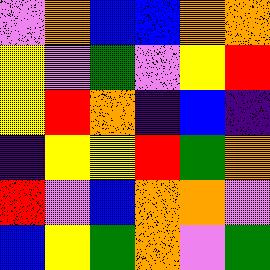[["violet", "orange", "blue", "blue", "orange", "orange"], ["yellow", "violet", "green", "violet", "yellow", "red"], ["yellow", "red", "orange", "indigo", "blue", "indigo"], ["indigo", "yellow", "yellow", "red", "green", "orange"], ["red", "violet", "blue", "orange", "orange", "violet"], ["blue", "yellow", "green", "orange", "violet", "green"]]